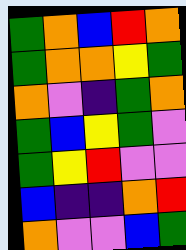[["green", "orange", "blue", "red", "orange"], ["green", "orange", "orange", "yellow", "green"], ["orange", "violet", "indigo", "green", "orange"], ["green", "blue", "yellow", "green", "violet"], ["green", "yellow", "red", "violet", "violet"], ["blue", "indigo", "indigo", "orange", "red"], ["orange", "violet", "violet", "blue", "green"]]